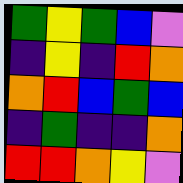[["green", "yellow", "green", "blue", "violet"], ["indigo", "yellow", "indigo", "red", "orange"], ["orange", "red", "blue", "green", "blue"], ["indigo", "green", "indigo", "indigo", "orange"], ["red", "red", "orange", "yellow", "violet"]]